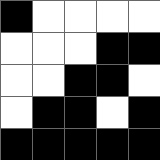[["black", "white", "white", "white", "white"], ["white", "white", "white", "black", "black"], ["white", "white", "black", "black", "white"], ["white", "black", "black", "white", "black"], ["black", "black", "black", "black", "black"]]